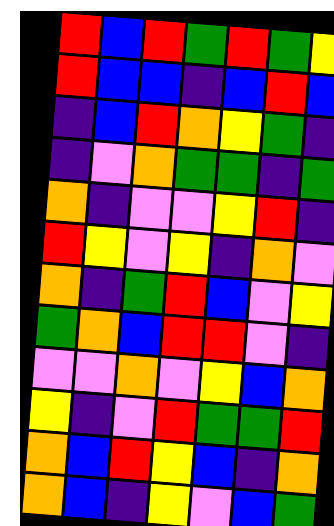[["red", "blue", "red", "green", "red", "green", "yellow"], ["red", "blue", "blue", "indigo", "blue", "red", "blue"], ["indigo", "blue", "red", "orange", "yellow", "green", "indigo"], ["indigo", "violet", "orange", "green", "green", "indigo", "green"], ["orange", "indigo", "violet", "violet", "yellow", "red", "indigo"], ["red", "yellow", "violet", "yellow", "indigo", "orange", "violet"], ["orange", "indigo", "green", "red", "blue", "violet", "yellow"], ["green", "orange", "blue", "red", "red", "violet", "indigo"], ["violet", "violet", "orange", "violet", "yellow", "blue", "orange"], ["yellow", "indigo", "violet", "red", "green", "green", "red"], ["orange", "blue", "red", "yellow", "blue", "indigo", "orange"], ["orange", "blue", "indigo", "yellow", "violet", "blue", "green"]]